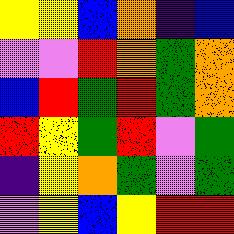[["yellow", "yellow", "blue", "orange", "indigo", "blue"], ["violet", "violet", "red", "orange", "green", "orange"], ["blue", "red", "green", "red", "green", "orange"], ["red", "yellow", "green", "red", "violet", "green"], ["indigo", "yellow", "orange", "green", "violet", "green"], ["violet", "yellow", "blue", "yellow", "red", "red"]]